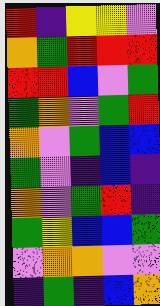[["red", "indigo", "yellow", "yellow", "violet"], ["orange", "green", "red", "red", "red"], ["red", "red", "blue", "violet", "green"], ["green", "orange", "violet", "green", "red"], ["orange", "violet", "green", "blue", "blue"], ["green", "violet", "indigo", "blue", "indigo"], ["orange", "violet", "green", "red", "indigo"], ["green", "yellow", "blue", "blue", "green"], ["violet", "orange", "orange", "violet", "violet"], ["indigo", "green", "indigo", "blue", "orange"]]